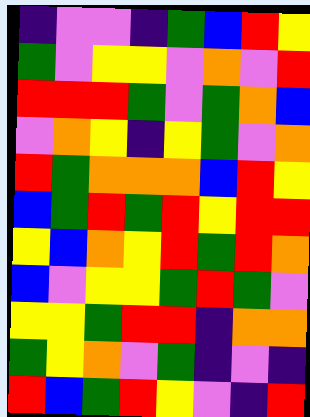[["indigo", "violet", "violet", "indigo", "green", "blue", "red", "yellow"], ["green", "violet", "yellow", "yellow", "violet", "orange", "violet", "red"], ["red", "red", "red", "green", "violet", "green", "orange", "blue"], ["violet", "orange", "yellow", "indigo", "yellow", "green", "violet", "orange"], ["red", "green", "orange", "orange", "orange", "blue", "red", "yellow"], ["blue", "green", "red", "green", "red", "yellow", "red", "red"], ["yellow", "blue", "orange", "yellow", "red", "green", "red", "orange"], ["blue", "violet", "yellow", "yellow", "green", "red", "green", "violet"], ["yellow", "yellow", "green", "red", "red", "indigo", "orange", "orange"], ["green", "yellow", "orange", "violet", "green", "indigo", "violet", "indigo"], ["red", "blue", "green", "red", "yellow", "violet", "indigo", "red"]]